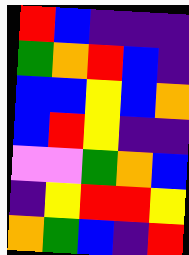[["red", "blue", "indigo", "indigo", "indigo"], ["green", "orange", "red", "blue", "indigo"], ["blue", "blue", "yellow", "blue", "orange"], ["blue", "red", "yellow", "indigo", "indigo"], ["violet", "violet", "green", "orange", "blue"], ["indigo", "yellow", "red", "red", "yellow"], ["orange", "green", "blue", "indigo", "red"]]